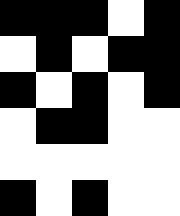[["black", "black", "black", "white", "black"], ["white", "black", "white", "black", "black"], ["black", "white", "black", "white", "black"], ["white", "black", "black", "white", "white"], ["white", "white", "white", "white", "white"], ["black", "white", "black", "white", "white"]]